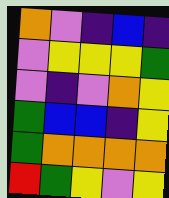[["orange", "violet", "indigo", "blue", "indigo"], ["violet", "yellow", "yellow", "yellow", "green"], ["violet", "indigo", "violet", "orange", "yellow"], ["green", "blue", "blue", "indigo", "yellow"], ["green", "orange", "orange", "orange", "orange"], ["red", "green", "yellow", "violet", "yellow"]]